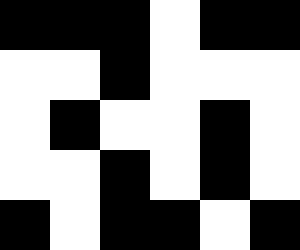[["black", "black", "black", "white", "black", "black"], ["white", "white", "black", "white", "white", "white"], ["white", "black", "white", "white", "black", "white"], ["white", "white", "black", "white", "black", "white"], ["black", "white", "black", "black", "white", "black"]]